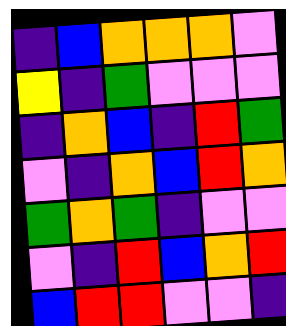[["indigo", "blue", "orange", "orange", "orange", "violet"], ["yellow", "indigo", "green", "violet", "violet", "violet"], ["indigo", "orange", "blue", "indigo", "red", "green"], ["violet", "indigo", "orange", "blue", "red", "orange"], ["green", "orange", "green", "indigo", "violet", "violet"], ["violet", "indigo", "red", "blue", "orange", "red"], ["blue", "red", "red", "violet", "violet", "indigo"]]